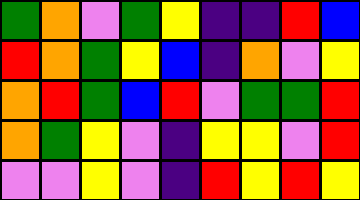[["green", "orange", "violet", "green", "yellow", "indigo", "indigo", "red", "blue"], ["red", "orange", "green", "yellow", "blue", "indigo", "orange", "violet", "yellow"], ["orange", "red", "green", "blue", "red", "violet", "green", "green", "red"], ["orange", "green", "yellow", "violet", "indigo", "yellow", "yellow", "violet", "red"], ["violet", "violet", "yellow", "violet", "indigo", "red", "yellow", "red", "yellow"]]